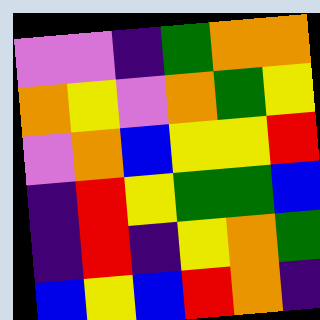[["violet", "violet", "indigo", "green", "orange", "orange"], ["orange", "yellow", "violet", "orange", "green", "yellow"], ["violet", "orange", "blue", "yellow", "yellow", "red"], ["indigo", "red", "yellow", "green", "green", "blue"], ["indigo", "red", "indigo", "yellow", "orange", "green"], ["blue", "yellow", "blue", "red", "orange", "indigo"]]